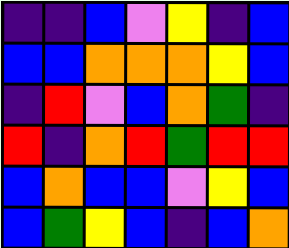[["indigo", "indigo", "blue", "violet", "yellow", "indigo", "blue"], ["blue", "blue", "orange", "orange", "orange", "yellow", "blue"], ["indigo", "red", "violet", "blue", "orange", "green", "indigo"], ["red", "indigo", "orange", "red", "green", "red", "red"], ["blue", "orange", "blue", "blue", "violet", "yellow", "blue"], ["blue", "green", "yellow", "blue", "indigo", "blue", "orange"]]